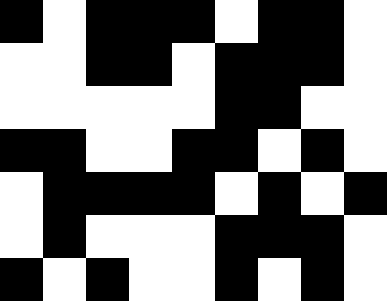[["black", "white", "black", "black", "black", "white", "black", "black", "white"], ["white", "white", "black", "black", "white", "black", "black", "black", "white"], ["white", "white", "white", "white", "white", "black", "black", "white", "white"], ["black", "black", "white", "white", "black", "black", "white", "black", "white"], ["white", "black", "black", "black", "black", "white", "black", "white", "black"], ["white", "black", "white", "white", "white", "black", "black", "black", "white"], ["black", "white", "black", "white", "white", "black", "white", "black", "white"]]